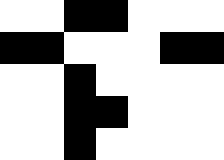[["white", "white", "black", "black", "white", "white", "white"], ["black", "black", "white", "white", "white", "black", "black"], ["white", "white", "black", "white", "white", "white", "white"], ["white", "white", "black", "black", "white", "white", "white"], ["white", "white", "black", "white", "white", "white", "white"]]